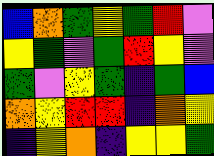[["blue", "orange", "green", "yellow", "green", "red", "violet"], ["yellow", "green", "violet", "green", "red", "yellow", "violet"], ["green", "violet", "yellow", "green", "indigo", "green", "blue"], ["orange", "yellow", "red", "red", "indigo", "orange", "yellow"], ["indigo", "yellow", "orange", "indigo", "yellow", "yellow", "green"]]